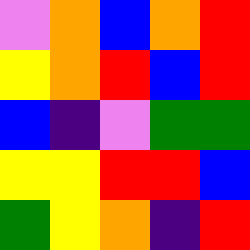[["violet", "orange", "blue", "orange", "red"], ["yellow", "orange", "red", "blue", "red"], ["blue", "indigo", "violet", "green", "green"], ["yellow", "yellow", "red", "red", "blue"], ["green", "yellow", "orange", "indigo", "red"]]